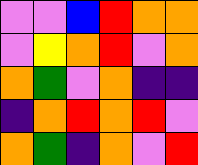[["violet", "violet", "blue", "red", "orange", "orange"], ["violet", "yellow", "orange", "red", "violet", "orange"], ["orange", "green", "violet", "orange", "indigo", "indigo"], ["indigo", "orange", "red", "orange", "red", "violet"], ["orange", "green", "indigo", "orange", "violet", "red"]]